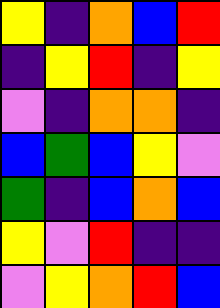[["yellow", "indigo", "orange", "blue", "red"], ["indigo", "yellow", "red", "indigo", "yellow"], ["violet", "indigo", "orange", "orange", "indigo"], ["blue", "green", "blue", "yellow", "violet"], ["green", "indigo", "blue", "orange", "blue"], ["yellow", "violet", "red", "indigo", "indigo"], ["violet", "yellow", "orange", "red", "blue"]]